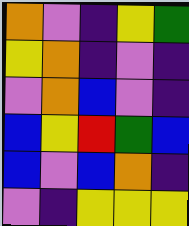[["orange", "violet", "indigo", "yellow", "green"], ["yellow", "orange", "indigo", "violet", "indigo"], ["violet", "orange", "blue", "violet", "indigo"], ["blue", "yellow", "red", "green", "blue"], ["blue", "violet", "blue", "orange", "indigo"], ["violet", "indigo", "yellow", "yellow", "yellow"]]